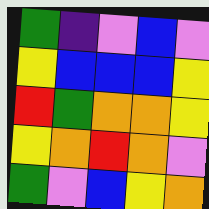[["green", "indigo", "violet", "blue", "violet"], ["yellow", "blue", "blue", "blue", "yellow"], ["red", "green", "orange", "orange", "yellow"], ["yellow", "orange", "red", "orange", "violet"], ["green", "violet", "blue", "yellow", "orange"]]